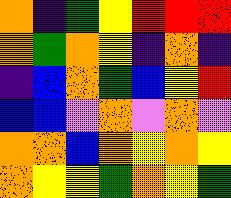[["orange", "indigo", "green", "yellow", "red", "red", "red"], ["orange", "green", "orange", "yellow", "indigo", "orange", "indigo"], ["indigo", "blue", "orange", "green", "blue", "yellow", "red"], ["blue", "blue", "violet", "orange", "violet", "orange", "violet"], ["orange", "orange", "blue", "orange", "yellow", "orange", "yellow"], ["orange", "yellow", "yellow", "green", "orange", "yellow", "green"]]